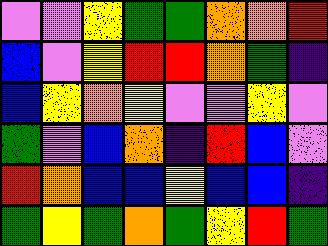[["violet", "violet", "yellow", "green", "green", "orange", "orange", "red"], ["blue", "violet", "yellow", "red", "red", "orange", "green", "indigo"], ["blue", "yellow", "orange", "yellow", "violet", "violet", "yellow", "violet"], ["green", "violet", "blue", "orange", "indigo", "red", "blue", "violet"], ["red", "orange", "blue", "blue", "yellow", "blue", "blue", "indigo"], ["green", "yellow", "green", "orange", "green", "yellow", "red", "green"]]